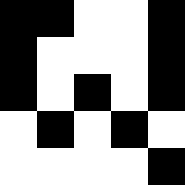[["black", "black", "white", "white", "black"], ["black", "white", "white", "white", "black"], ["black", "white", "black", "white", "black"], ["white", "black", "white", "black", "white"], ["white", "white", "white", "white", "black"]]